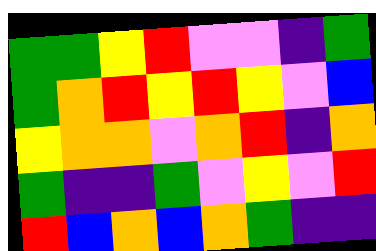[["green", "green", "yellow", "red", "violet", "violet", "indigo", "green"], ["green", "orange", "red", "yellow", "red", "yellow", "violet", "blue"], ["yellow", "orange", "orange", "violet", "orange", "red", "indigo", "orange"], ["green", "indigo", "indigo", "green", "violet", "yellow", "violet", "red"], ["red", "blue", "orange", "blue", "orange", "green", "indigo", "indigo"]]